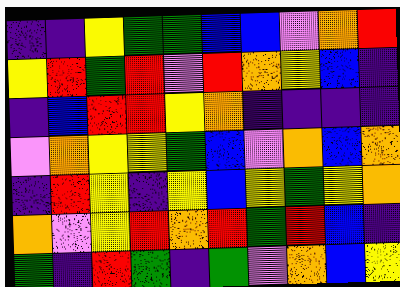[["indigo", "indigo", "yellow", "green", "green", "blue", "blue", "violet", "orange", "red"], ["yellow", "red", "green", "red", "violet", "red", "orange", "yellow", "blue", "indigo"], ["indigo", "blue", "red", "red", "yellow", "orange", "indigo", "indigo", "indigo", "indigo"], ["violet", "orange", "yellow", "yellow", "green", "blue", "violet", "orange", "blue", "orange"], ["indigo", "red", "yellow", "indigo", "yellow", "blue", "yellow", "green", "yellow", "orange"], ["orange", "violet", "yellow", "red", "orange", "red", "green", "red", "blue", "indigo"], ["green", "indigo", "red", "green", "indigo", "green", "violet", "orange", "blue", "yellow"]]